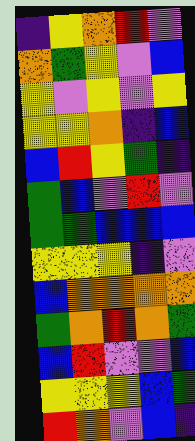[["indigo", "yellow", "orange", "red", "violet"], ["orange", "green", "yellow", "violet", "blue"], ["yellow", "violet", "yellow", "violet", "yellow"], ["yellow", "yellow", "orange", "indigo", "blue"], ["blue", "red", "yellow", "green", "indigo"], ["green", "blue", "violet", "red", "violet"], ["green", "green", "blue", "blue", "blue"], ["yellow", "yellow", "yellow", "indigo", "violet"], ["blue", "orange", "orange", "orange", "orange"], ["green", "orange", "red", "orange", "green"], ["blue", "red", "violet", "violet", "blue"], ["yellow", "yellow", "yellow", "blue", "green"], ["red", "orange", "violet", "blue", "indigo"]]